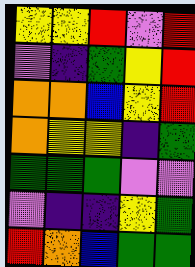[["yellow", "yellow", "red", "violet", "red"], ["violet", "indigo", "green", "yellow", "red"], ["orange", "orange", "blue", "yellow", "red"], ["orange", "yellow", "yellow", "indigo", "green"], ["green", "green", "green", "violet", "violet"], ["violet", "indigo", "indigo", "yellow", "green"], ["red", "orange", "blue", "green", "green"]]